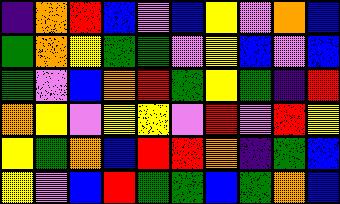[["indigo", "orange", "red", "blue", "violet", "blue", "yellow", "violet", "orange", "blue"], ["green", "orange", "yellow", "green", "green", "violet", "yellow", "blue", "violet", "blue"], ["green", "violet", "blue", "orange", "red", "green", "yellow", "green", "indigo", "red"], ["orange", "yellow", "violet", "yellow", "yellow", "violet", "red", "violet", "red", "yellow"], ["yellow", "green", "orange", "blue", "red", "red", "orange", "indigo", "green", "blue"], ["yellow", "violet", "blue", "red", "green", "green", "blue", "green", "orange", "blue"]]